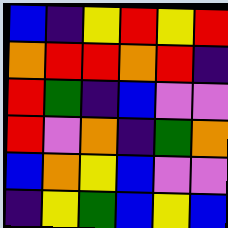[["blue", "indigo", "yellow", "red", "yellow", "red"], ["orange", "red", "red", "orange", "red", "indigo"], ["red", "green", "indigo", "blue", "violet", "violet"], ["red", "violet", "orange", "indigo", "green", "orange"], ["blue", "orange", "yellow", "blue", "violet", "violet"], ["indigo", "yellow", "green", "blue", "yellow", "blue"]]